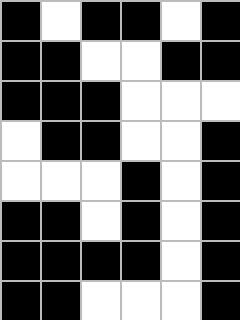[["black", "white", "black", "black", "white", "black"], ["black", "black", "white", "white", "black", "black"], ["black", "black", "black", "white", "white", "white"], ["white", "black", "black", "white", "white", "black"], ["white", "white", "white", "black", "white", "black"], ["black", "black", "white", "black", "white", "black"], ["black", "black", "black", "black", "white", "black"], ["black", "black", "white", "white", "white", "black"]]